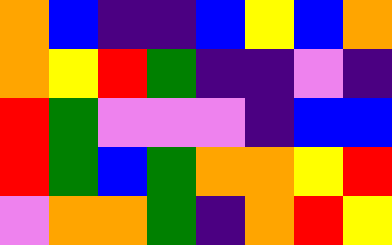[["orange", "blue", "indigo", "indigo", "blue", "yellow", "blue", "orange"], ["orange", "yellow", "red", "green", "indigo", "indigo", "violet", "indigo"], ["red", "green", "violet", "violet", "violet", "indigo", "blue", "blue"], ["red", "green", "blue", "green", "orange", "orange", "yellow", "red"], ["violet", "orange", "orange", "green", "indigo", "orange", "red", "yellow"]]